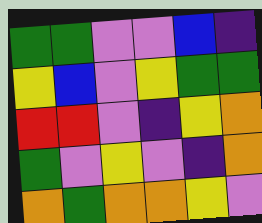[["green", "green", "violet", "violet", "blue", "indigo"], ["yellow", "blue", "violet", "yellow", "green", "green"], ["red", "red", "violet", "indigo", "yellow", "orange"], ["green", "violet", "yellow", "violet", "indigo", "orange"], ["orange", "green", "orange", "orange", "yellow", "violet"]]